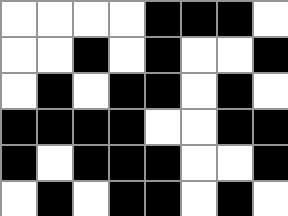[["white", "white", "white", "white", "black", "black", "black", "white"], ["white", "white", "black", "white", "black", "white", "white", "black"], ["white", "black", "white", "black", "black", "white", "black", "white"], ["black", "black", "black", "black", "white", "white", "black", "black"], ["black", "white", "black", "black", "black", "white", "white", "black"], ["white", "black", "white", "black", "black", "white", "black", "white"]]